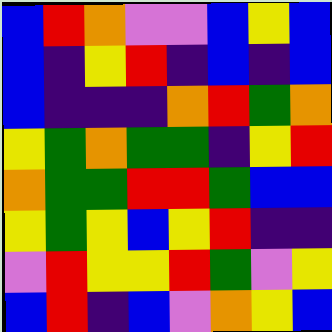[["blue", "red", "orange", "violet", "violet", "blue", "yellow", "blue"], ["blue", "indigo", "yellow", "red", "indigo", "blue", "indigo", "blue"], ["blue", "indigo", "indigo", "indigo", "orange", "red", "green", "orange"], ["yellow", "green", "orange", "green", "green", "indigo", "yellow", "red"], ["orange", "green", "green", "red", "red", "green", "blue", "blue"], ["yellow", "green", "yellow", "blue", "yellow", "red", "indigo", "indigo"], ["violet", "red", "yellow", "yellow", "red", "green", "violet", "yellow"], ["blue", "red", "indigo", "blue", "violet", "orange", "yellow", "blue"]]